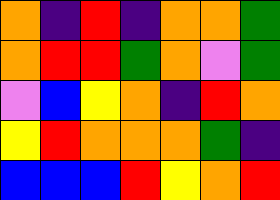[["orange", "indigo", "red", "indigo", "orange", "orange", "green"], ["orange", "red", "red", "green", "orange", "violet", "green"], ["violet", "blue", "yellow", "orange", "indigo", "red", "orange"], ["yellow", "red", "orange", "orange", "orange", "green", "indigo"], ["blue", "blue", "blue", "red", "yellow", "orange", "red"]]